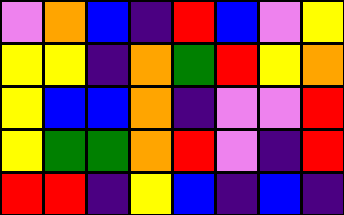[["violet", "orange", "blue", "indigo", "red", "blue", "violet", "yellow"], ["yellow", "yellow", "indigo", "orange", "green", "red", "yellow", "orange"], ["yellow", "blue", "blue", "orange", "indigo", "violet", "violet", "red"], ["yellow", "green", "green", "orange", "red", "violet", "indigo", "red"], ["red", "red", "indigo", "yellow", "blue", "indigo", "blue", "indigo"]]